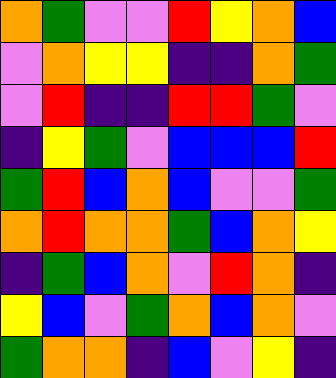[["orange", "green", "violet", "violet", "red", "yellow", "orange", "blue"], ["violet", "orange", "yellow", "yellow", "indigo", "indigo", "orange", "green"], ["violet", "red", "indigo", "indigo", "red", "red", "green", "violet"], ["indigo", "yellow", "green", "violet", "blue", "blue", "blue", "red"], ["green", "red", "blue", "orange", "blue", "violet", "violet", "green"], ["orange", "red", "orange", "orange", "green", "blue", "orange", "yellow"], ["indigo", "green", "blue", "orange", "violet", "red", "orange", "indigo"], ["yellow", "blue", "violet", "green", "orange", "blue", "orange", "violet"], ["green", "orange", "orange", "indigo", "blue", "violet", "yellow", "indigo"]]